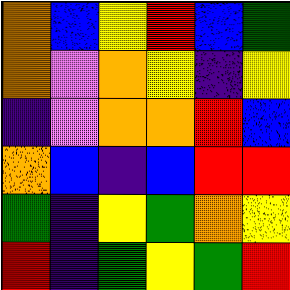[["orange", "blue", "yellow", "red", "blue", "green"], ["orange", "violet", "orange", "yellow", "indigo", "yellow"], ["indigo", "violet", "orange", "orange", "red", "blue"], ["orange", "blue", "indigo", "blue", "red", "red"], ["green", "indigo", "yellow", "green", "orange", "yellow"], ["red", "indigo", "green", "yellow", "green", "red"]]